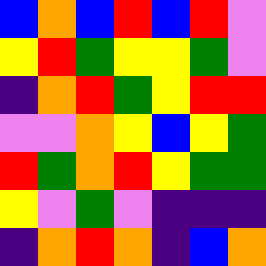[["blue", "orange", "blue", "red", "blue", "red", "violet"], ["yellow", "red", "green", "yellow", "yellow", "green", "violet"], ["indigo", "orange", "red", "green", "yellow", "red", "red"], ["violet", "violet", "orange", "yellow", "blue", "yellow", "green"], ["red", "green", "orange", "red", "yellow", "green", "green"], ["yellow", "violet", "green", "violet", "indigo", "indigo", "indigo"], ["indigo", "orange", "red", "orange", "indigo", "blue", "orange"]]